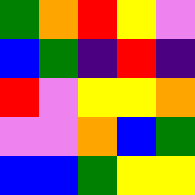[["green", "orange", "red", "yellow", "violet"], ["blue", "green", "indigo", "red", "indigo"], ["red", "violet", "yellow", "yellow", "orange"], ["violet", "violet", "orange", "blue", "green"], ["blue", "blue", "green", "yellow", "yellow"]]